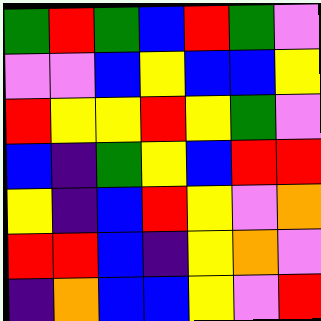[["green", "red", "green", "blue", "red", "green", "violet"], ["violet", "violet", "blue", "yellow", "blue", "blue", "yellow"], ["red", "yellow", "yellow", "red", "yellow", "green", "violet"], ["blue", "indigo", "green", "yellow", "blue", "red", "red"], ["yellow", "indigo", "blue", "red", "yellow", "violet", "orange"], ["red", "red", "blue", "indigo", "yellow", "orange", "violet"], ["indigo", "orange", "blue", "blue", "yellow", "violet", "red"]]